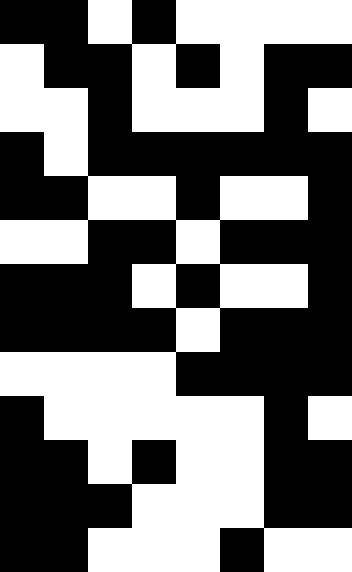[["black", "black", "white", "black", "white", "white", "white", "white"], ["white", "black", "black", "white", "black", "white", "black", "black"], ["white", "white", "black", "white", "white", "white", "black", "white"], ["black", "white", "black", "black", "black", "black", "black", "black"], ["black", "black", "white", "white", "black", "white", "white", "black"], ["white", "white", "black", "black", "white", "black", "black", "black"], ["black", "black", "black", "white", "black", "white", "white", "black"], ["black", "black", "black", "black", "white", "black", "black", "black"], ["white", "white", "white", "white", "black", "black", "black", "black"], ["black", "white", "white", "white", "white", "white", "black", "white"], ["black", "black", "white", "black", "white", "white", "black", "black"], ["black", "black", "black", "white", "white", "white", "black", "black"], ["black", "black", "white", "white", "white", "black", "white", "white"]]